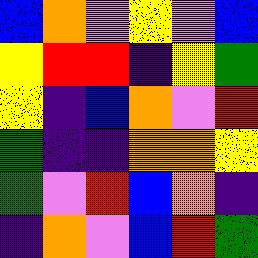[["blue", "orange", "violet", "yellow", "violet", "blue"], ["yellow", "red", "red", "indigo", "yellow", "green"], ["yellow", "indigo", "blue", "orange", "violet", "red"], ["green", "indigo", "indigo", "orange", "orange", "yellow"], ["green", "violet", "red", "blue", "orange", "indigo"], ["indigo", "orange", "violet", "blue", "red", "green"]]